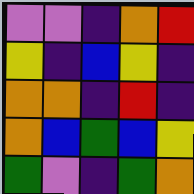[["violet", "violet", "indigo", "orange", "red"], ["yellow", "indigo", "blue", "yellow", "indigo"], ["orange", "orange", "indigo", "red", "indigo"], ["orange", "blue", "green", "blue", "yellow"], ["green", "violet", "indigo", "green", "orange"]]